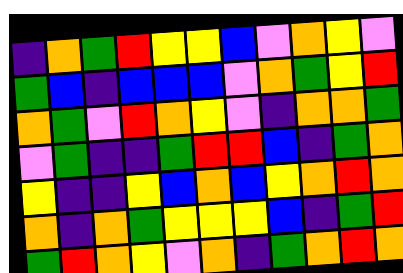[["indigo", "orange", "green", "red", "yellow", "yellow", "blue", "violet", "orange", "yellow", "violet"], ["green", "blue", "indigo", "blue", "blue", "blue", "violet", "orange", "green", "yellow", "red"], ["orange", "green", "violet", "red", "orange", "yellow", "violet", "indigo", "orange", "orange", "green"], ["violet", "green", "indigo", "indigo", "green", "red", "red", "blue", "indigo", "green", "orange"], ["yellow", "indigo", "indigo", "yellow", "blue", "orange", "blue", "yellow", "orange", "red", "orange"], ["orange", "indigo", "orange", "green", "yellow", "yellow", "yellow", "blue", "indigo", "green", "red"], ["green", "red", "orange", "yellow", "violet", "orange", "indigo", "green", "orange", "red", "orange"]]